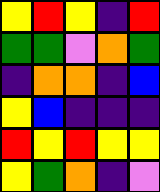[["yellow", "red", "yellow", "indigo", "red"], ["green", "green", "violet", "orange", "green"], ["indigo", "orange", "orange", "indigo", "blue"], ["yellow", "blue", "indigo", "indigo", "indigo"], ["red", "yellow", "red", "yellow", "yellow"], ["yellow", "green", "orange", "indigo", "violet"]]